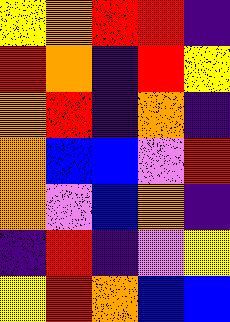[["yellow", "orange", "red", "red", "indigo"], ["red", "orange", "indigo", "red", "yellow"], ["orange", "red", "indigo", "orange", "indigo"], ["orange", "blue", "blue", "violet", "red"], ["orange", "violet", "blue", "orange", "indigo"], ["indigo", "red", "indigo", "violet", "yellow"], ["yellow", "red", "orange", "blue", "blue"]]